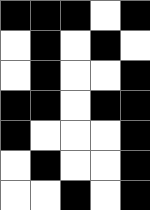[["black", "black", "black", "white", "black"], ["white", "black", "white", "black", "white"], ["white", "black", "white", "white", "black"], ["black", "black", "white", "black", "black"], ["black", "white", "white", "white", "black"], ["white", "black", "white", "white", "black"], ["white", "white", "black", "white", "black"]]